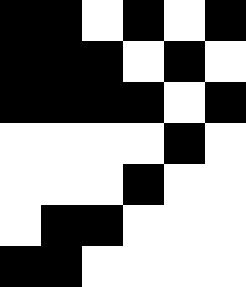[["black", "black", "white", "black", "white", "black"], ["black", "black", "black", "white", "black", "white"], ["black", "black", "black", "black", "white", "black"], ["white", "white", "white", "white", "black", "white"], ["white", "white", "white", "black", "white", "white"], ["white", "black", "black", "white", "white", "white"], ["black", "black", "white", "white", "white", "white"]]